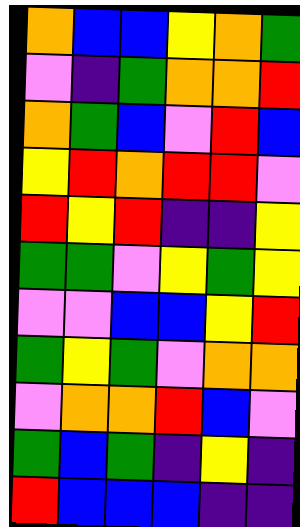[["orange", "blue", "blue", "yellow", "orange", "green"], ["violet", "indigo", "green", "orange", "orange", "red"], ["orange", "green", "blue", "violet", "red", "blue"], ["yellow", "red", "orange", "red", "red", "violet"], ["red", "yellow", "red", "indigo", "indigo", "yellow"], ["green", "green", "violet", "yellow", "green", "yellow"], ["violet", "violet", "blue", "blue", "yellow", "red"], ["green", "yellow", "green", "violet", "orange", "orange"], ["violet", "orange", "orange", "red", "blue", "violet"], ["green", "blue", "green", "indigo", "yellow", "indigo"], ["red", "blue", "blue", "blue", "indigo", "indigo"]]